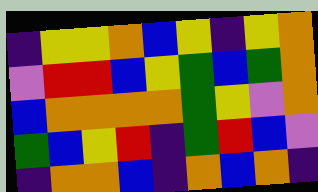[["indigo", "yellow", "yellow", "orange", "blue", "yellow", "indigo", "yellow", "orange"], ["violet", "red", "red", "blue", "yellow", "green", "blue", "green", "orange"], ["blue", "orange", "orange", "orange", "orange", "green", "yellow", "violet", "orange"], ["green", "blue", "yellow", "red", "indigo", "green", "red", "blue", "violet"], ["indigo", "orange", "orange", "blue", "indigo", "orange", "blue", "orange", "indigo"]]